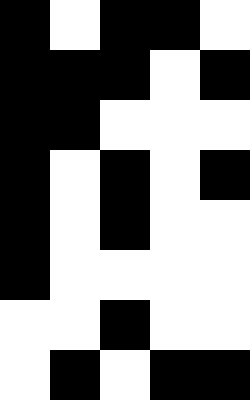[["black", "white", "black", "black", "white"], ["black", "black", "black", "white", "black"], ["black", "black", "white", "white", "white"], ["black", "white", "black", "white", "black"], ["black", "white", "black", "white", "white"], ["black", "white", "white", "white", "white"], ["white", "white", "black", "white", "white"], ["white", "black", "white", "black", "black"]]